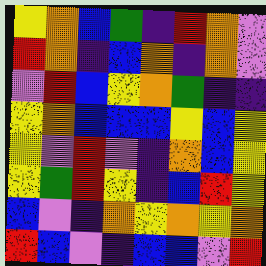[["yellow", "orange", "blue", "green", "indigo", "red", "orange", "violet"], ["red", "orange", "indigo", "blue", "orange", "indigo", "orange", "violet"], ["violet", "red", "blue", "yellow", "orange", "green", "indigo", "indigo"], ["yellow", "orange", "blue", "blue", "blue", "yellow", "blue", "yellow"], ["yellow", "violet", "red", "violet", "indigo", "orange", "blue", "yellow"], ["yellow", "green", "red", "yellow", "indigo", "blue", "red", "yellow"], ["blue", "violet", "indigo", "orange", "yellow", "orange", "yellow", "orange"], ["red", "blue", "violet", "indigo", "blue", "blue", "violet", "red"]]